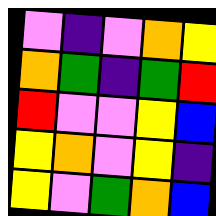[["violet", "indigo", "violet", "orange", "yellow"], ["orange", "green", "indigo", "green", "red"], ["red", "violet", "violet", "yellow", "blue"], ["yellow", "orange", "violet", "yellow", "indigo"], ["yellow", "violet", "green", "orange", "blue"]]